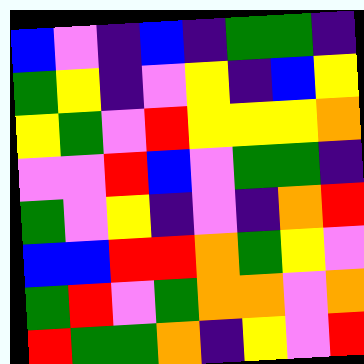[["blue", "violet", "indigo", "blue", "indigo", "green", "green", "indigo"], ["green", "yellow", "indigo", "violet", "yellow", "indigo", "blue", "yellow"], ["yellow", "green", "violet", "red", "yellow", "yellow", "yellow", "orange"], ["violet", "violet", "red", "blue", "violet", "green", "green", "indigo"], ["green", "violet", "yellow", "indigo", "violet", "indigo", "orange", "red"], ["blue", "blue", "red", "red", "orange", "green", "yellow", "violet"], ["green", "red", "violet", "green", "orange", "orange", "violet", "orange"], ["red", "green", "green", "orange", "indigo", "yellow", "violet", "red"]]